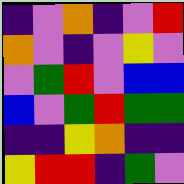[["indigo", "violet", "orange", "indigo", "violet", "red"], ["orange", "violet", "indigo", "violet", "yellow", "violet"], ["violet", "green", "red", "violet", "blue", "blue"], ["blue", "violet", "green", "red", "green", "green"], ["indigo", "indigo", "yellow", "orange", "indigo", "indigo"], ["yellow", "red", "red", "indigo", "green", "violet"]]